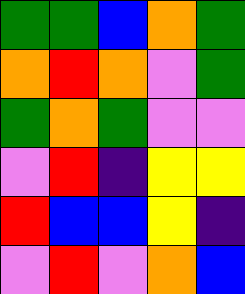[["green", "green", "blue", "orange", "green"], ["orange", "red", "orange", "violet", "green"], ["green", "orange", "green", "violet", "violet"], ["violet", "red", "indigo", "yellow", "yellow"], ["red", "blue", "blue", "yellow", "indigo"], ["violet", "red", "violet", "orange", "blue"]]